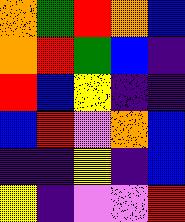[["orange", "green", "red", "orange", "blue"], ["orange", "red", "green", "blue", "indigo"], ["red", "blue", "yellow", "indigo", "indigo"], ["blue", "red", "violet", "orange", "blue"], ["indigo", "indigo", "yellow", "indigo", "blue"], ["yellow", "indigo", "violet", "violet", "red"]]